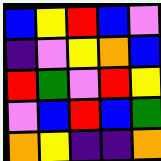[["blue", "yellow", "red", "blue", "violet"], ["indigo", "violet", "yellow", "orange", "blue"], ["red", "green", "violet", "red", "yellow"], ["violet", "blue", "red", "blue", "green"], ["orange", "yellow", "indigo", "indigo", "orange"]]